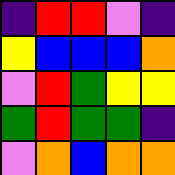[["indigo", "red", "red", "violet", "indigo"], ["yellow", "blue", "blue", "blue", "orange"], ["violet", "red", "green", "yellow", "yellow"], ["green", "red", "green", "green", "indigo"], ["violet", "orange", "blue", "orange", "orange"]]